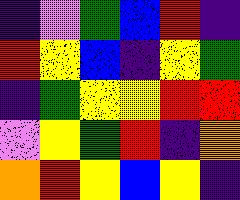[["indigo", "violet", "green", "blue", "red", "indigo"], ["red", "yellow", "blue", "indigo", "yellow", "green"], ["indigo", "green", "yellow", "yellow", "red", "red"], ["violet", "yellow", "green", "red", "indigo", "orange"], ["orange", "red", "yellow", "blue", "yellow", "indigo"]]